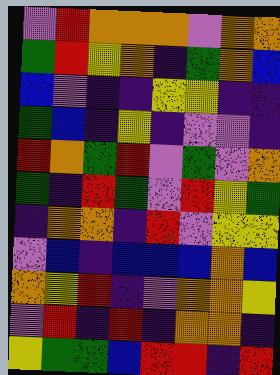[["violet", "red", "orange", "orange", "orange", "violet", "orange", "orange"], ["green", "red", "yellow", "orange", "indigo", "green", "orange", "blue"], ["blue", "violet", "indigo", "indigo", "yellow", "yellow", "indigo", "indigo"], ["green", "blue", "indigo", "yellow", "indigo", "violet", "violet", "indigo"], ["red", "orange", "green", "red", "violet", "green", "violet", "orange"], ["green", "indigo", "red", "green", "violet", "red", "yellow", "green"], ["indigo", "orange", "orange", "indigo", "red", "violet", "yellow", "yellow"], ["violet", "blue", "indigo", "blue", "blue", "blue", "orange", "blue"], ["orange", "yellow", "red", "indigo", "violet", "orange", "orange", "yellow"], ["violet", "red", "indigo", "red", "indigo", "orange", "orange", "indigo"], ["yellow", "green", "green", "blue", "red", "red", "indigo", "red"]]